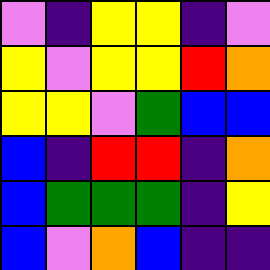[["violet", "indigo", "yellow", "yellow", "indigo", "violet"], ["yellow", "violet", "yellow", "yellow", "red", "orange"], ["yellow", "yellow", "violet", "green", "blue", "blue"], ["blue", "indigo", "red", "red", "indigo", "orange"], ["blue", "green", "green", "green", "indigo", "yellow"], ["blue", "violet", "orange", "blue", "indigo", "indigo"]]